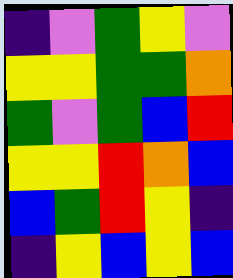[["indigo", "violet", "green", "yellow", "violet"], ["yellow", "yellow", "green", "green", "orange"], ["green", "violet", "green", "blue", "red"], ["yellow", "yellow", "red", "orange", "blue"], ["blue", "green", "red", "yellow", "indigo"], ["indigo", "yellow", "blue", "yellow", "blue"]]